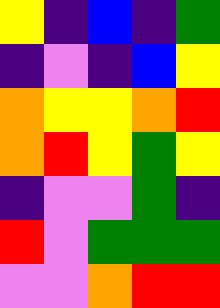[["yellow", "indigo", "blue", "indigo", "green"], ["indigo", "violet", "indigo", "blue", "yellow"], ["orange", "yellow", "yellow", "orange", "red"], ["orange", "red", "yellow", "green", "yellow"], ["indigo", "violet", "violet", "green", "indigo"], ["red", "violet", "green", "green", "green"], ["violet", "violet", "orange", "red", "red"]]